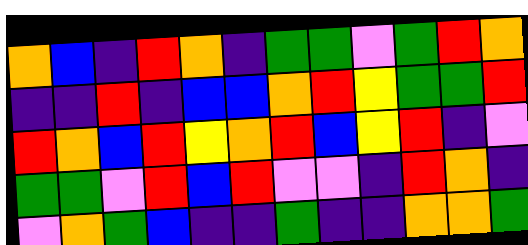[["orange", "blue", "indigo", "red", "orange", "indigo", "green", "green", "violet", "green", "red", "orange"], ["indigo", "indigo", "red", "indigo", "blue", "blue", "orange", "red", "yellow", "green", "green", "red"], ["red", "orange", "blue", "red", "yellow", "orange", "red", "blue", "yellow", "red", "indigo", "violet"], ["green", "green", "violet", "red", "blue", "red", "violet", "violet", "indigo", "red", "orange", "indigo"], ["violet", "orange", "green", "blue", "indigo", "indigo", "green", "indigo", "indigo", "orange", "orange", "green"]]